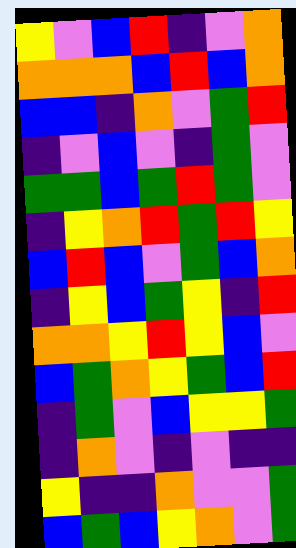[["yellow", "violet", "blue", "red", "indigo", "violet", "orange"], ["orange", "orange", "orange", "blue", "red", "blue", "orange"], ["blue", "blue", "indigo", "orange", "violet", "green", "red"], ["indigo", "violet", "blue", "violet", "indigo", "green", "violet"], ["green", "green", "blue", "green", "red", "green", "violet"], ["indigo", "yellow", "orange", "red", "green", "red", "yellow"], ["blue", "red", "blue", "violet", "green", "blue", "orange"], ["indigo", "yellow", "blue", "green", "yellow", "indigo", "red"], ["orange", "orange", "yellow", "red", "yellow", "blue", "violet"], ["blue", "green", "orange", "yellow", "green", "blue", "red"], ["indigo", "green", "violet", "blue", "yellow", "yellow", "green"], ["indigo", "orange", "violet", "indigo", "violet", "indigo", "indigo"], ["yellow", "indigo", "indigo", "orange", "violet", "violet", "green"], ["blue", "green", "blue", "yellow", "orange", "violet", "green"]]